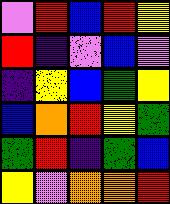[["violet", "red", "blue", "red", "yellow"], ["red", "indigo", "violet", "blue", "violet"], ["indigo", "yellow", "blue", "green", "yellow"], ["blue", "orange", "red", "yellow", "green"], ["green", "red", "indigo", "green", "blue"], ["yellow", "violet", "orange", "orange", "red"]]